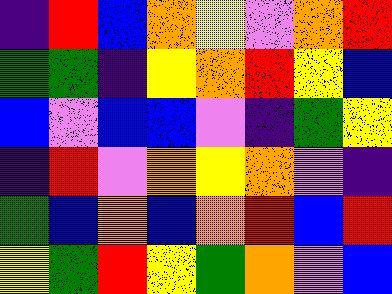[["indigo", "red", "blue", "orange", "yellow", "violet", "orange", "red"], ["green", "green", "indigo", "yellow", "orange", "red", "yellow", "blue"], ["blue", "violet", "blue", "blue", "violet", "indigo", "green", "yellow"], ["indigo", "red", "violet", "orange", "yellow", "orange", "violet", "indigo"], ["green", "blue", "orange", "blue", "orange", "red", "blue", "red"], ["yellow", "green", "red", "yellow", "green", "orange", "violet", "blue"]]